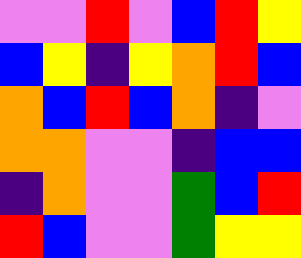[["violet", "violet", "red", "violet", "blue", "red", "yellow"], ["blue", "yellow", "indigo", "yellow", "orange", "red", "blue"], ["orange", "blue", "red", "blue", "orange", "indigo", "violet"], ["orange", "orange", "violet", "violet", "indigo", "blue", "blue"], ["indigo", "orange", "violet", "violet", "green", "blue", "red"], ["red", "blue", "violet", "violet", "green", "yellow", "yellow"]]